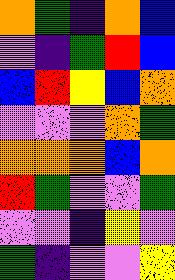[["orange", "green", "indigo", "orange", "blue"], ["violet", "indigo", "green", "red", "blue"], ["blue", "red", "yellow", "blue", "orange"], ["violet", "violet", "violet", "orange", "green"], ["orange", "orange", "orange", "blue", "orange"], ["red", "green", "violet", "violet", "green"], ["violet", "violet", "indigo", "yellow", "violet"], ["green", "indigo", "violet", "violet", "yellow"]]